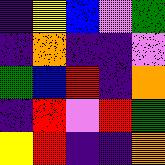[["indigo", "yellow", "blue", "violet", "green"], ["indigo", "orange", "indigo", "indigo", "violet"], ["green", "blue", "red", "indigo", "orange"], ["indigo", "red", "violet", "red", "green"], ["yellow", "red", "indigo", "indigo", "orange"]]